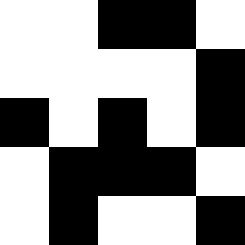[["white", "white", "black", "black", "white"], ["white", "white", "white", "white", "black"], ["black", "white", "black", "white", "black"], ["white", "black", "black", "black", "white"], ["white", "black", "white", "white", "black"]]